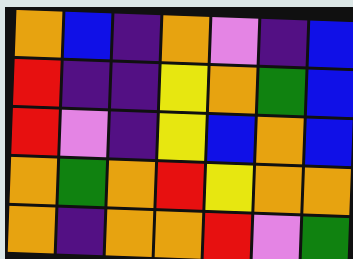[["orange", "blue", "indigo", "orange", "violet", "indigo", "blue"], ["red", "indigo", "indigo", "yellow", "orange", "green", "blue"], ["red", "violet", "indigo", "yellow", "blue", "orange", "blue"], ["orange", "green", "orange", "red", "yellow", "orange", "orange"], ["orange", "indigo", "orange", "orange", "red", "violet", "green"]]